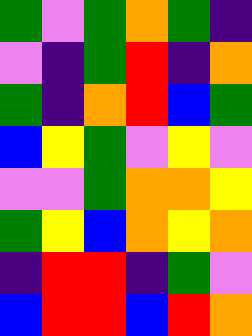[["green", "violet", "green", "orange", "green", "indigo"], ["violet", "indigo", "green", "red", "indigo", "orange"], ["green", "indigo", "orange", "red", "blue", "green"], ["blue", "yellow", "green", "violet", "yellow", "violet"], ["violet", "violet", "green", "orange", "orange", "yellow"], ["green", "yellow", "blue", "orange", "yellow", "orange"], ["indigo", "red", "red", "indigo", "green", "violet"], ["blue", "red", "red", "blue", "red", "orange"]]